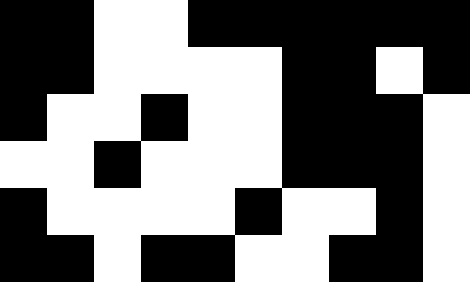[["black", "black", "white", "white", "black", "black", "black", "black", "black", "black"], ["black", "black", "white", "white", "white", "white", "black", "black", "white", "black"], ["black", "white", "white", "black", "white", "white", "black", "black", "black", "white"], ["white", "white", "black", "white", "white", "white", "black", "black", "black", "white"], ["black", "white", "white", "white", "white", "black", "white", "white", "black", "white"], ["black", "black", "white", "black", "black", "white", "white", "black", "black", "white"]]